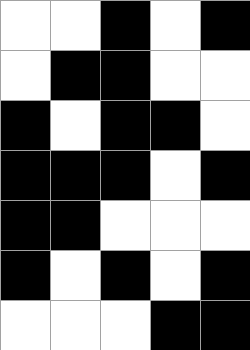[["white", "white", "black", "white", "black"], ["white", "black", "black", "white", "white"], ["black", "white", "black", "black", "white"], ["black", "black", "black", "white", "black"], ["black", "black", "white", "white", "white"], ["black", "white", "black", "white", "black"], ["white", "white", "white", "black", "black"]]